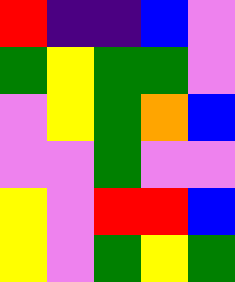[["red", "indigo", "indigo", "blue", "violet"], ["green", "yellow", "green", "green", "violet"], ["violet", "yellow", "green", "orange", "blue"], ["violet", "violet", "green", "violet", "violet"], ["yellow", "violet", "red", "red", "blue"], ["yellow", "violet", "green", "yellow", "green"]]